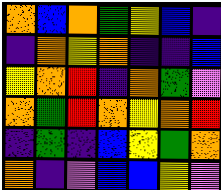[["orange", "blue", "orange", "green", "yellow", "blue", "indigo"], ["indigo", "orange", "yellow", "orange", "indigo", "indigo", "blue"], ["yellow", "orange", "red", "indigo", "orange", "green", "violet"], ["orange", "green", "red", "orange", "yellow", "orange", "red"], ["indigo", "green", "indigo", "blue", "yellow", "green", "orange"], ["orange", "indigo", "violet", "blue", "blue", "yellow", "violet"]]